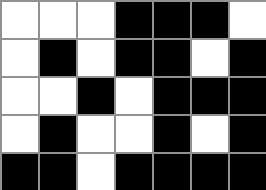[["white", "white", "white", "black", "black", "black", "white"], ["white", "black", "white", "black", "black", "white", "black"], ["white", "white", "black", "white", "black", "black", "black"], ["white", "black", "white", "white", "black", "white", "black"], ["black", "black", "white", "black", "black", "black", "black"]]